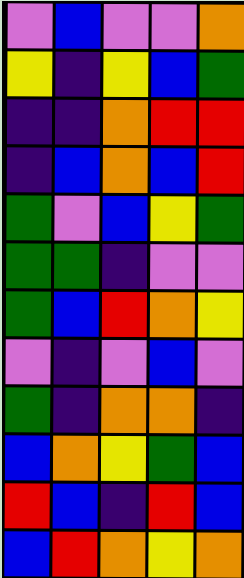[["violet", "blue", "violet", "violet", "orange"], ["yellow", "indigo", "yellow", "blue", "green"], ["indigo", "indigo", "orange", "red", "red"], ["indigo", "blue", "orange", "blue", "red"], ["green", "violet", "blue", "yellow", "green"], ["green", "green", "indigo", "violet", "violet"], ["green", "blue", "red", "orange", "yellow"], ["violet", "indigo", "violet", "blue", "violet"], ["green", "indigo", "orange", "orange", "indigo"], ["blue", "orange", "yellow", "green", "blue"], ["red", "blue", "indigo", "red", "blue"], ["blue", "red", "orange", "yellow", "orange"]]